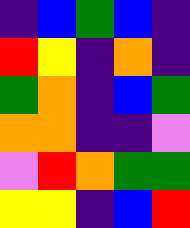[["indigo", "blue", "green", "blue", "indigo"], ["red", "yellow", "indigo", "orange", "indigo"], ["green", "orange", "indigo", "blue", "green"], ["orange", "orange", "indigo", "indigo", "violet"], ["violet", "red", "orange", "green", "green"], ["yellow", "yellow", "indigo", "blue", "red"]]